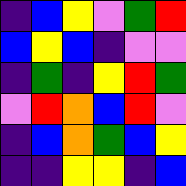[["indigo", "blue", "yellow", "violet", "green", "red"], ["blue", "yellow", "blue", "indigo", "violet", "violet"], ["indigo", "green", "indigo", "yellow", "red", "green"], ["violet", "red", "orange", "blue", "red", "violet"], ["indigo", "blue", "orange", "green", "blue", "yellow"], ["indigo", "indigo", "yellow", "yellow", "indigo", "blue"]]